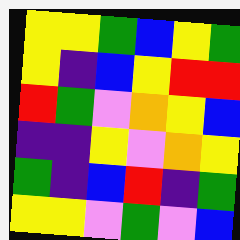[["yellow", "yellow", "green", "blue", "yellow", "green"], ["yellow", "indigo", "blue", "yellow", "red", "red"], ["red", "green", "violet", "orange", "yellow", "blue"], ["indigo", "indigo", "yellow", "violet", "orange", "yellow"], ["green", "indigo", "blue", "red", "indigo", "green"], ["yellow", "yellow", "violet", "green", "violet", "blue"]]